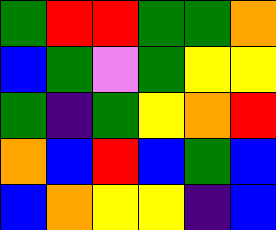[["green", "red", "red", "green", "green", "orange"], ["blue", "green", "violet", "green", "yellow", "yellow"], ["green", "indigo", "green", "yellow", "orange", "red"], ["orange", "blue", "red", "blue", "green", "blue"], ["blue", "orange", "yellow", "yellow", "indigo", "blue"]]